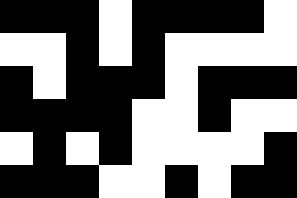[["black", "black", "black", "white", "black", "black", "black", "black", "white"], ["white", "white", "black", "white", "black", "white", "white", "white", "white"], ["black", "white", "black", "black", "black", "white", "black", "black", "black"], ["black", "black", "black", "black", "white", "white", "black", "white", "white"], ["white", "black", "white", "black", "white", "white", "white", "white", "black"], ["black", "black", "black", "white", "white", "black", "white", "black", "black"]]